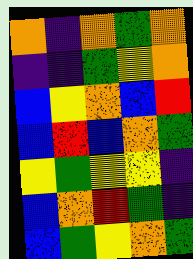[["orange", "indigo", "orange", "green", "orange"], ["indigo", "indigo", "green", "yellow", "orange"], ["blue", "yellow", "orange", "blue", "red"], ["blue", "red", "blue", "orange", "green"], ["yellow", "green", "yellow", "yellow", "indigo"], ["blue", "orange", "red", "green", "indigo"], ["blue", "green", "yellow", "orange", "green"]]